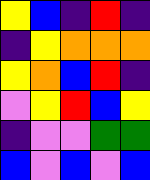[["yellow", "blue", "indigo", "red", "indigo"], ["indigo", "yellow", "orange", "orange", "orange"], ["yellow", "orange", "blue", "red", "indigo"], ["violet", "yellow", "red", "blue", "yellow"], ["indigo", "violet", "violet", "green", "green"], ["blue", "violet", "blue", "violet", "blue"]]